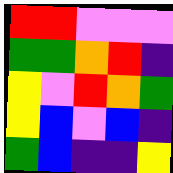[["red", "red", "violet", "violet", "violet"], ["green", "green", "orange", "red", "indigo"], ["yellow", "violet", "red", "orange", "green"], ["yellow", "blue", "violet", "blue", "indigo"], ["green", "blue", "indigo", "indigo", "yellow"]]